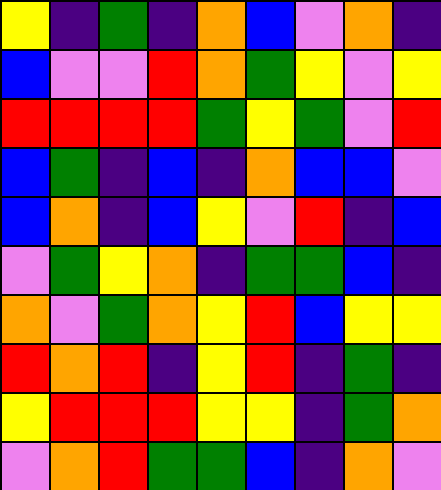[["yellow", "indigo", "green", "indigo", "orange", "blue", "violet", "orange", "indigo"], ["blue", "violet", "violet", "red", "orange", "green", "yellow", "violet", "yellow"], ["red", "red", "red", "red", "green", "yellow", "green", "violet", "red"], ["blue", "green", "indigo", "blue", "indigo", "orange", "blue", "blue", "violet"], ["blue", "orange", "indigo", "blue", "yellow", "violet", "red", "indigo", "blue"], ["violet", "green", "yellow", "orange", "indigo", "green", "green", "blue", "indigo"], ["orange", "violet", "green", "orange", "yellow", "red", "blue", "yellow", "yellow"], ["red", "orange", "red", "indigo", "yellow", "red", "indigo", "green", "indigo"], ["yellow", "red", "red", "red", "yellow", "yellow", "indigo", "green", "orange"], ["violet", "orange", "red", "green", "green", "blue", "indigo", "orange", "violet"]]